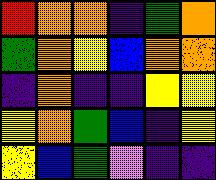[["red", "orange", "orange", "indigo", "green", "orange"], ["green", "orange", "yellow", "blue", "orange", "orange"], ["indigo", "orange", "indigo", "indigo", "yellow", "yellow"], ["yellow", "orange", "green", "blue", "indigo", "yellow"], ["yellow", "blue", "green", "violet", "indigo", "indigo"]]